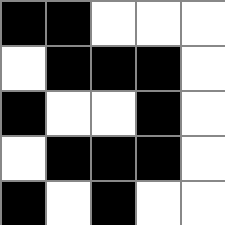[["black", "black", "white", "white", "white"], ["white", "black", "black", "black", "white"], ["black", "white", "white", "black", "white"], ["white", "black", "black", "black", "white"], ["black", "white", "black", "white", "white"]]